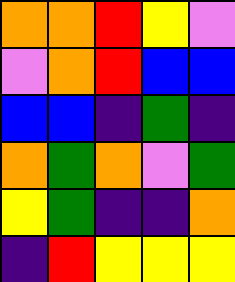[["orange", "orange", "red", "yellow", "violet"], ["violet", "orange", "red", "blue", "blue"], ["blue", "blue", "indigo", "green", "indigo"], ["orange", "green", "orange", "violet", "green"], ["yellow", "green", "indigo", "indigo", "orange"], ["indigo", "red", "yellow", "yellow", "yellow"]]